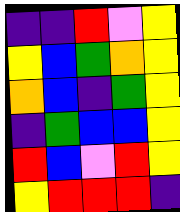[["indigo", "indigo", "red", "violet", "yellow"], ["yellow", "blue", "green", "orange", "yellow"], ["orange", "blue", "indigo", "green", "yellow"], ["indigo", "green", "blue", "blue", "yellow"], ["red", "blue", "violet", "red", "yellow"], ["yellow", "red", "red", "red", "indigo"]]